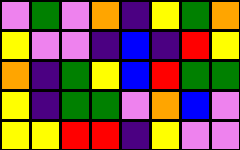[["violet", "green", "violet", "orange", "indigo", "yellow", "green", "orange"], ["yellow", "violet", "violet", "indigo", "blue", "indigo", "red", "yellow"], ["orange", "indigo", "green", "yellow", "blue", "red", "green", "green"], ["yellow", "indigo", "green", "green", "violet", "orange", "blue", "violet"], ["yellow", "yellow", "red", "red", "indigo", "yellow", "violet", "violet"]]